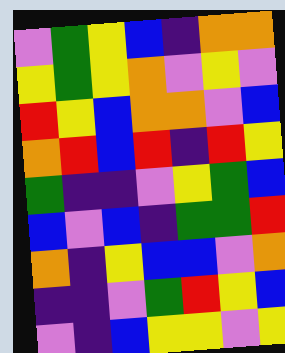[["violet", "green", "yellow", "blue", "indigo", "orange", "orange"], ["yellow", "green", "yellow", "orange", "violet", "yellow", "violet"], ["red", "yellow", "blue", "orange", "orange", "violet", "blue"], ["orange", "red", "blue", "red", "indigo", "red", "yellow"], ["green", "indigo", "indigo", "violet", "yellow", "green", "blue"], ["blue", "violet", "blue", "indigo", "green", "green", "red"], ["orange", "indigo", "yellow", "blue", "blue", "violet", "orange"], ["indigo", "indigo", "violet", "green", "red", "yellow", "blue"], ["violet", "indigo", "blue", "yellow", "yellow", "violet", "yellow"]]